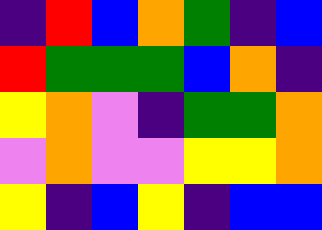[["indigo", "red", "blue", "orange", "green", "indigo", "blue"], ["red", "green", "green", "green", "blue", "orange", "indigo"], ["yellow", "orange", "violet", "indigo", "green", "green", "orange"], ["violet", "orange", "violet", "violet", "yellow", "yellow", "orange"], ["yellow", "indigo", "blue", "yellow", "indigo", "blue", "blue"]]